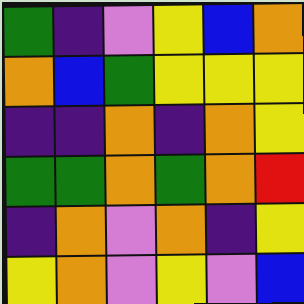[["green", "indigo", "violet", "yellow", "blue", "orange"], ["orange", "blue", "green", "yellow", "yellow", "yellow"], ["indigo", "indigo", "orange", "indigo", "orange", "yellow"], ["green", "green", "orange", "green", "orange", "red"], ["indigo", "orange", "violet", "orange", "indigo", "yellow"], ["yellow", "orange", "violet", "yellow", "violet", "blue"]]